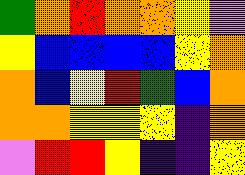[["green", "orange", "red", "orange", "orange", "yellow", "violet"], ["yellow", "blue", "blue", "blue", "blue", "yellow", "orange"], ["orange", "blue", "yellow", "red", "green", "blue", "orange"], ["orange", "orange", "yellow", "yellow", "yellow", "indigo", "orange"], ["violet", "red", "red", "yellow", "indigo", "indigo", "yellow"]]